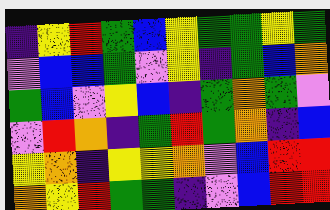[["indigo", "yellow", "red", "green", "blue", "yellow", "green", "green", "yellow", "green"], ["violet", "blue", "blue", "green", "violet", "yellow", "indigo", "green", "blue", "orange"], ["green", "blue", "violet", "yellow", "blue", "indigo", "green", "orange", "green", "violet"], ["violet", "red", "orange", "indigo", "green", "red", "green", "orange", "indigo", "blue"], ["yellow", "orange", "indigo", "yellow", "yellow", "orange", "violet", "blue", "red", "red"], ["orange", "yellow", "red", "green", "green", "indigo", "violet", "blue", "red", "red"]]